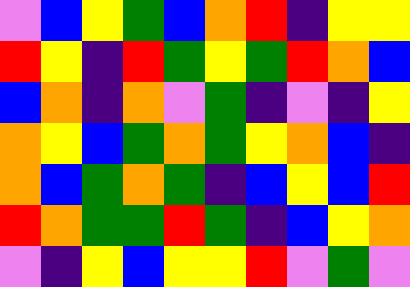[["violet", "blue", "yellow", "green", "blue", "orange", "red", "indigo", "yellow", "yellow"], ["red", "yellow", "indigo", "red", "green", "yellow", "green", "red", "orange", "blue"], ["blue", "orange", "indigo", "orange", "violet", "green", "indigo", "violet", "indigo", "yellow"], ["orange", "yellow", "blue", "green", "orange", "green", "yellow", "orange", "blue", "indigo"], ["orange", "blue", "green", "orange", "green", "indigo", "blue", "yellow", "blue", "red"], ["red", "orange", "green", "green", "red", "green", "indigo", "blue", "yellow", "orange"], ["violet", "indigo", "yellow", "blue", "yellow", "yellow", "red", "violet", "green", "violet"]]